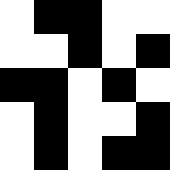[["white", "black", "black", "white", "white"], ["white", "white", "black", "white", "black"], ["black", "black", "white", "black", "white"], ["white", "black", "white", "white", "black"], ["white", "black", "white", "black", "black"]]